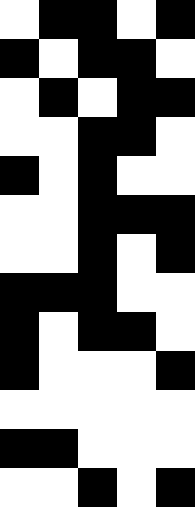[["white", "black", "black", "white", "black"], ["black", "white", "black", "black", "white"], ["white", "black", "white", "black", "black"], ["white", "white", "black", "black", "white"], ["black", "white", "black", "white", "white"], ["white", "white", "black", "black", "black"], ["white", "white", "black", "white", "black"], ["black", "black", "black", "white", "white"], ["black", "white", "black", "black", "white"], ["black", "white", "white", "white", "black"], ["white", "white", "white", "white", "white"], ["black", "black", "white", "white", "white"], ["white", "white", "black", "white", "black"]]